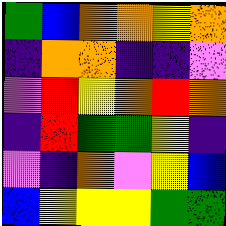[["green", "blue", "orange", "orange", "yellow", "orange"], ["indigo", "orange", "orange", "indigo", "indigo", "violet"], ["violet", "red", "yellow", "orange", "red", "orange"], ["indigo", "red", "green", "green", "yellow", "indigo"], ["violet", "indigo", "orange", "violet", "yellow", "blue"], ["blue", "yellow", "yellow", "yellow", "green", "green"]]